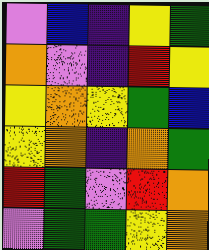[["violet", "blue", "indigo", "yellow", "green"], ["orange", "violet", "indigo", "red", "yellow"], ["yellow", "orange", "yellow", "green", "blue"], ["yellow", "orange", "indigo", "orange", "green"], ["red", "green", "violet", "red", "orange"], ["violet", "green", "green", "yellow", "orange"]]